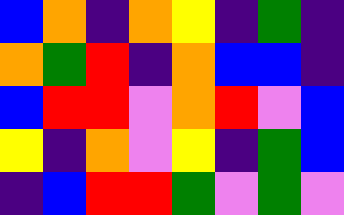[["blue", "orange", "indigo", "orange", "yellow", "indigo", "green", "indigo"], ["orange", "green", "red", "indigo", "orange", "blue", "blue", "indigo"], ["blue", "red", "red", "violet", "orange", "red", "violet", "blue"], ["yellow", "indigo", "orange", "violet", "yellow", "indigo", "green", "blue"], ["indigo", "blue", "red", "red", "green", "violet", "green", "violet"]]